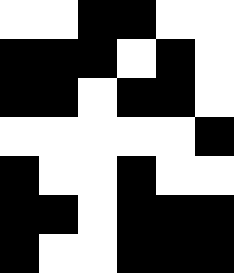[["white", "white", "black", "black", "white", "white"], ["black", "black", "black", "white", "black", "white"], ["black", "black", "white", "black", "black", "white"], ["white", "white", "white", "white", "white", "black"], ["black", "white", "white", "black", "white", "white"], ["black", "black", "white", "black", "black", "black"], ["black", "white", "white", "black", "black", "black"]]